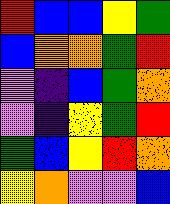[["red", "blue", "blue", "yellow", "green"], ["blue", "orange", "orange", "green", "red"], ["violet", "indigo", "blue", "green", "orange"], ["violet", "indigo", "yellow", "green", "red"], ["green", "blue", "yellow", "red", "orange"], ["yellow", "orange", "violet", "violet", "blue"]]